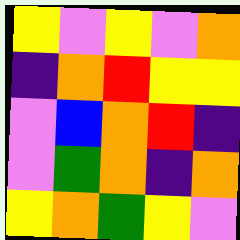[["yellow", "violet", "yellow", "violet", "orange"], ["indigo", "orange", "red", "yellow", "yellow"], ["violet", "blue", "orange", "red", "indigo"], ["violet", "green", "orange", "indigo", "orange"], ["yellow", "orange", "green", "yellow", "violet"]]